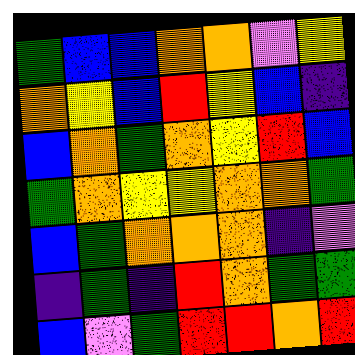[["green", "blue", "blue", "orange", "orange", "violet", "yellow"], ["orange", "yellow", "blue", "red", "yellow", "blue", "indigo"], ["blue", "orange", "green", "orange", "yellow", "red", "blue"], ["green", "orange", "yellow", "yellow", "orange", "orange", "green"], ["blue", "green", "orange", "orange", "orange", "indigo", "violet"], ["indigo", "green", "indigo", "red", "orange", "green", "green"], ["blue", "violet", "green", "red", "red", "orange", "red"]]